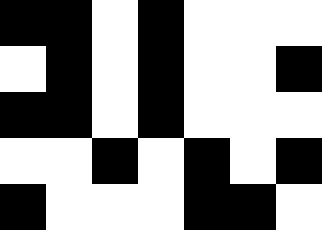[["black", "black", "white", "black", "white", "white", "white"], ["white", "black", "white", "black", "white", "white", "black"], ["black", "black", "white", "black", "white", "white", "white"], ["white", "white", "black", "white", "black", "white", "black"], ["black", "white", "white", "white", "black", "black", "white"]]